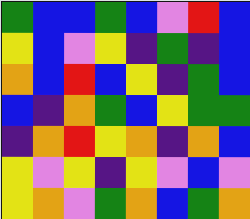[["green", "blue", "blue", "green", "blue", "violet", "red", "blue"], ["yellow", "blue", "violet", "yellow", "indigo", "green", "indigo", "blue"], ["orange", "blue", "red", "blue", "yellow", "indigo", "green", "blue"], ["blue", "indigo", "orange", "green", "blue", "yellow", "green", "green"], ["indigo", "orange", "red", "yellow", "orange", "indigo", "orange", "blue"], ["yellow", "violet", "yellow", "indigo", "yellow", "violet", "blue", "violet"], ["yellow", "orange", "violet", "green", "orange", "blue", "green", "orange"]]